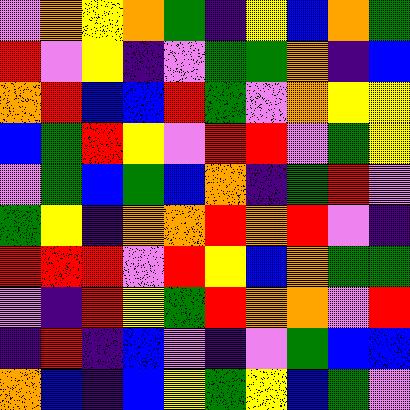[["violet", "orange", "yellow", "orange", "green", "indigo", "yellow", "blue", "orange", "green"], ["red", "violet", "yellow", "indigo", "violet", "green", "green", "orange", "indigo", "blue"], ["orange", "red", "blue", "blue", "red", "green", "violet", "orange", "yellow", "yellow"], ["blue", "green", "red", "yellow", "violet", "red", "red", "violet", "green", "yellow"], ["violet", "green", "blue", "green", "blue", "orange", "indigo", "green", "red", "violet"], ["green", "yellow", "indigo", "orange", "orange", "red", "orange", "red", "violet", "indigo"], ["red", "red", "red", "violet", "red", "yellow", "blue", "orange", "green", "green"], ["violet", "indigo", "red", "yellow", "green", "red", "orange", "orange", "violet", "red"], ["indigo", "red", "indigo", "blue", "violet", "indigo", "violet", "green", "blue", "blue"], ["orange", "blue", "indigo", "blue", "yellow", "green", "yellow", "blue", "green", "violet"]]